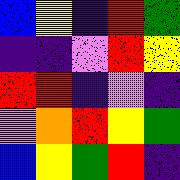[["blue", "yellow", "indigo", "red", "green"], ["indigo", "indigo", "violet", "red", "yellow"], ["red", "red", "indigo", "violet", "indigo"], ["violet", "orange", "red", "yellow", "green"], ["blue", "yellow", "green", "red", "indigo"]]